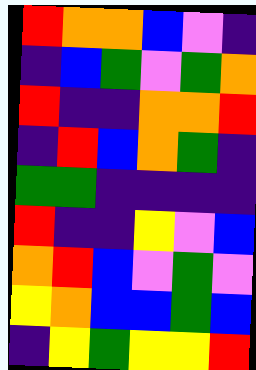[["red", "orange", "orange", "blue", "violet", "indigo"], ["indigo", "blue", "green", "violet", "green", "orange"], ["red", "indigo", "indigo", "orange", "orange", "red"], ["indigo", "red", "blue", "orange", "green", "indigo"], ["green", "green", "indigo", "indigo", "indigo", "indigo"], ["red", "indigo", "indigo", "yellow", "violet", "blue"], ["orange", "red", "blue", "violet", "green", "violet"], ["yellow", "orange", "blue", "blue", "green", "blue"], ["indigo", "yellow", "green", "yellow", "yellow", "red"]]